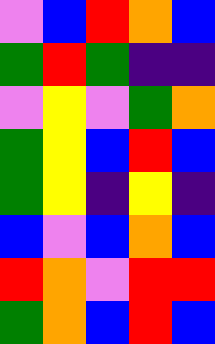[["violet", "blue", "red", "orange", "blue"], ["green", "red", "green", "indigo", "indigo"], ["violet", "yellow", "violet", "green", "orange"], ["green", "yellow", "blue", "red", "blue"], ["green", "yellow", "indigo", "yellow", "indigo"], ["blue", "violet", "blue", "orange", "blue"], ["red", "orange", "violet", "red", "red"], ["green", "orange", "blue", "red", "blue"]]